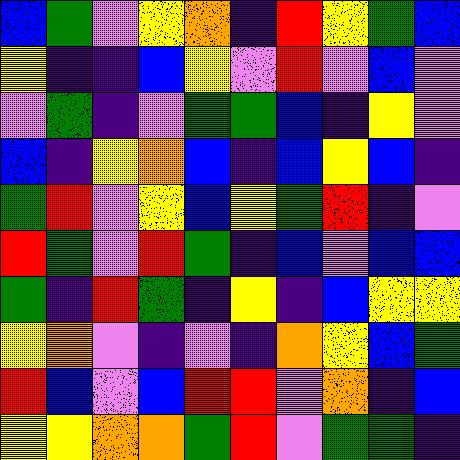[["blue", "green", "violet", "yellow", "orange", "indigo", "red", "yellow", "green", "blue"], ["yellow", "indigo", "indigo", "blue", "yellow", "violet", "red", "violet", "blue", "violet"], ["violet", "green", "indigo", "violet", "green", "green", "blue", "indigo", "yellow", "violet"], ["blue", "indigo", "yellow", "orange", "blue", "indigo", "blue", "yellow", "blue", "indigo"], ["green", "red", "violet", "yellow", "blue", "yellow", "green", "red", "indigo", "violet"], ["red", "green", "violet", "red", "green", "indigo", "blue", "violet", "blue", "blue"], ["green", "indigo", "red", "green", "indigo", "yellow", "indigo", "blue", "yellow", "yellow"], ["yellow", "orange", "violet", "indigo", "violet", "indigo", "orange", "yellow", "blue", "green"], ["red", "blue", "violet", "blue", "red", "red", "violet", "orange", "indigo", "blue"], ["yellow", "yellow", "orange", "orange", "green", "red", "violet", "green", "green", "indigo"]]